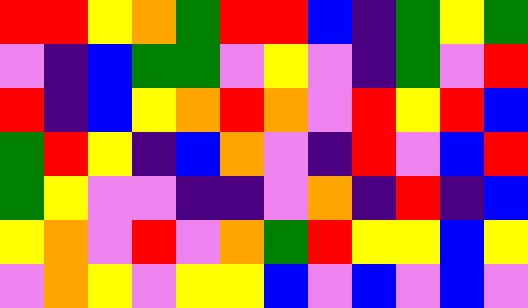[["red", "red", "yellow", "orange", "green", "red", "red", "blue", "indigo", "green", "yellow", "green"], ["violet", "indigo", "blue", "green", "green", "violet", "yellow", "violet", "indigo", "green", "violet", "red"], ["red", "indigo", "blue", "yellow", "orange", "red", "orange", "violet", "red", "yellow", "red", "blue"], ["green", "red", "yellow", "indigo", "blue", "orange", "violet", "indigo", "red", "violet", "blue", "red"], ["green", "yellow", "violet", "violet", "indigo", "indigo", "violet", "orange", "indigo", "red", "indigo", "blue"], ["yellow", "orange", "violet", "red", "violet", "orange", "green", "red", "yellow", "yellow", "blue", "yellow"], ["violet", "orange", "yellow", "violet", "yellow", "yellow", "blue", "violet", "blue", "violet", "blue", "violet"]]